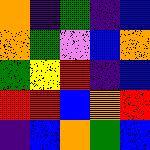[["orange", "indigo", "green", "indigo", "blue"], ["orange", "green", "violet", "blue", "orange"], ["green", "yellow", "red", "indigo", "blue"], ["red", "red", "blue", "orange", "red"], ["indigo", "blue", "orange", "green", "blue"]]